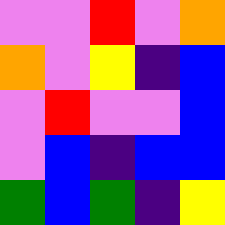[["violet", "violet", "red", "violet", "orange"], ["orange", "violet", "yellow", "indigo", "blue"], ["violet", "red", "violet", "violet", "blue"], ["violet", "blue", "indigo", "blue", "blue"], ["green", "blue", "green", "indigo", "yellow"]]